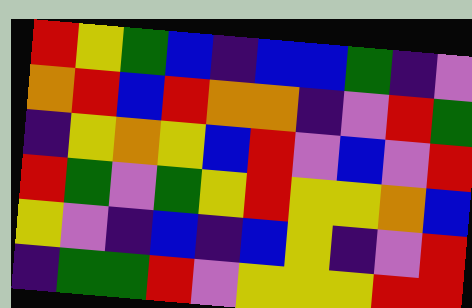[["red", "yellow", "green", "blue", "indigo", "blue", "blue", "green", "indigo", "violet"], ["orange", "red", "blue", "red", "orange", "orange", "indigo", "violet", "red", "green"], ["indigo", "yellow", "orange", "yellow", "blue", "red", "violet", "blue", "violet", "red"], ["red", "green", "violet", "green", "yellow", "red", "yellow", "yellow", "orange", "blue"], ["yellow", "violet", "indigo", "blue", "indigo", "blue", "yellow", "indigo", "violet", "red"], ["indigo", "green", "green", "red", "violet", "yellow", "yellow", "yellow", "red", "red"]]